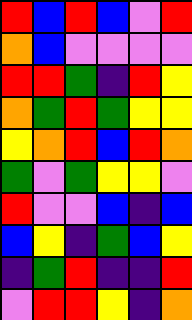[["red", "blue", "red", "blue", "violet", "red"], ["orange", "blue", "violet", "violet", "violet", "violet"], ["red", "red", "green", "indigo", "red", "yellow"], ["orange", "green", "red", "green", "yellow", "yellow"], ["yellow", "orange", "red", "blue", "red", "orange"], ["green", "violet", "green", "yellow", "yellow", "violet"], ["red", "violet", "violet", "blue", "indigo", "blue"], ["blue", "yellow", "indigo", "green", "blue", "yellow"], ["indigo", "green", "red", "indigo", "indigo", "red"], ["violet", "red", "red", "yellow", "indigo", "orange"]]